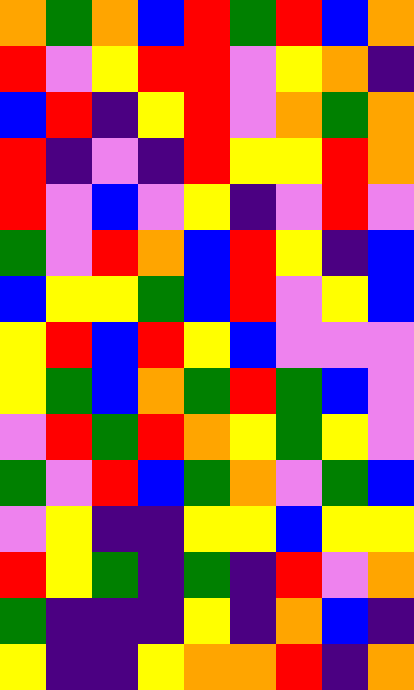[["orange", "green", "orange", "blue", "red", "green", "red", "blue", "orange"], ["red", "violet", "yellow", "red", "red", "violet", "yellow", "orange", "indigo"], ["blue", "red", "indigo", "yellow", "red", "violet", "orange", "green", "orange"], ["red", "indigo", "violet", "indigo", "red", "yellow", "yellow", "red", "orange"], ["red", "violet", "blue", "violet", "yellow", "indigo", "violet", "red", "violet"], ["green", "violet", "red", "orange", "blue", "red", "yellow", "indigo", "blue"], ["blue", "yellow", "yellow", "green", "blue", "red", "violet", "yellow", "blue"], ["yellow", "red", "blue", "red", "yellow", "blue", "violet", "violet", "violet"], ["yellow", "green", "blue", "orange", "green", "red", "green", "blue", "violet"], ["violet", "red", "green", "red", "orange", "yellow", "green", "yellow", "violet"], ["green", "violet", "red", "blue", "green", "orange", "violet", "green", "blue"], ["violet", "yellow", "indigo", "indigo", "yellow", "yellow", "blue", "yellow", "yellow"], ["red", "yellow", "green", "indigo", "green", "indigo", "red", "violet", "orange"], ["green", "indigo", "indigo", "indigo", "yellow", "indigo", "orange", "blue", "indigo"], ["yellow", "indigo", "indigo", "yellow", "orange", "orange", "red", "indigo", "orange"]]